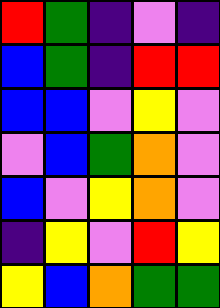[["red", "green", "indigo", "violet", "indigo"], ["blue", "green", "indigo", "red", "red"], ["blue", "blue", "violet", "yellow", "violet"], ["violet", "blue", "green", "orange", "violet"], ["blue", "violet", "yellow", "orange", "violet"], ["indigo", "yellow", "violet", "red", "yellow"], ["yellow", "blue", "orange", "green", "green"]]